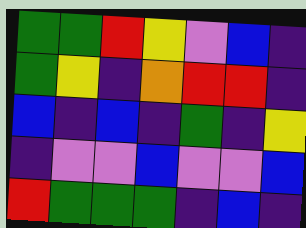[["green", "green", "red", "yellow", "violet", "blue", "indigo"], ["green", "yellow", "indigo", "orange", "red", "red", "indigo"], ["blue", "indigo", "blue", "indigo", "green", "indigo", "yellow"], ["indigo", "violet", "violet", "blue", "violet", "violet", "blue"], ["red", "green", "green", "green", "indigo", "blue", "indigo"]]